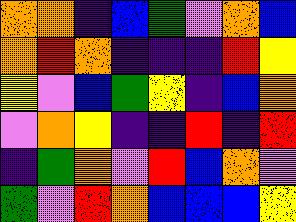[["orange", "orange", "indigo", "blue", "green", "violet", "orange", "blue"], ["orange", "red", "orange", "indigo", "indigo", "indigo", "red", "yellow"], ["yellow", "violet", "blue", "green", "yellow", "indigo", "blue", "orange"], ["violet", "orange", "yellow", "indigo", "indigo", "red", "indigo", "red"], ["indigo", "green", "orange", "violet", "red", "blue", "orange", "violet"], ["green", "violet", "red", "orange", "blue", "blue", "blue", "yellow"]]